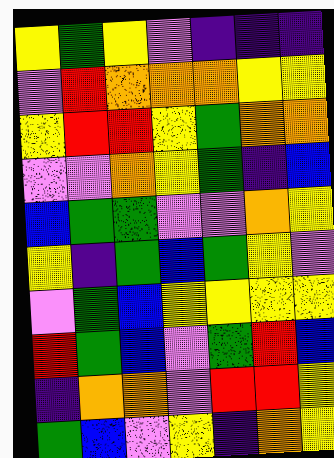[["yellow", "green", "yellow", "violet", "indigo", "indigo", "indigo"], ["violet", "red", "orange", "orange", "orange", "yellow", "yellow"], ["yellow", "red", "red", "yellow", "green", "orange", "orange"], ["violet", "violet", "orange", "yellow", "green", "indigo", "blue"], ["blue", "green", "green", "violet", "violet", "orange", "yellow"], ["yellow", "indigo", "green", "blue", "green", "yellow", "violet"], ["violet", "green", "blue", "yellow", "yellow", "yellow", "yellow"], ["red", "green", "blue", "violet", "green", "red", "blue"], ["indigo", "orange", "orange", "violet", "red", "red", "yellow"], ["green", "blue", "violet", "yellow", "indigo", "orange", "yellow"]]